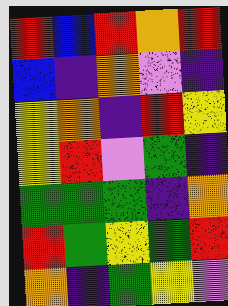[["red", "blue", "red", "orange", "red"], ["blue", "indigo", "orange", "violet", "indigo"], ["yellow", "orange", "indigo", "red", "yellow"], ["yellow", "red", "violet", "green", "indigo"], ["green", "green", "green", "indigo", "orange"], ["red", "green", "yellow", "green", "red"], ["orange", "indigo", "green", "yellow", "violet"]]